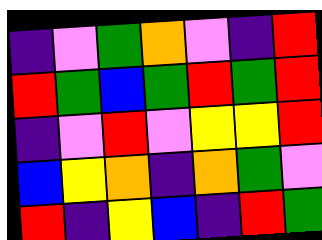[["indigo", "violet", "green", "orange", "violet", "indigo", "red"], ["red", "green", "blue", "green", "red", "green", "red"], ["indigo", "violet", "red", "violet", "yellow", "yellow", "red"], ["blue", "yellow", "orange", "indigo", "orange", "green", "violet"], ["red", "indigo", "yellow", "blue", "indigo", "red", "green"]]